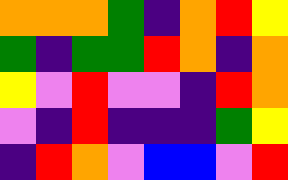[["orange", "orange", "orange", "green", "indigo", "orange", "red", "yellow"], ["green", "indigo", "green", "green", "red", "orange", "indigo", "orange"], ["yellow", "violet", "red", "violet", "violet", "indigo", "red", "orange"], ["violet", "indigo", "red", "indigo", "indigo", "indigo", "green", "yellow"], ["indigo", "red", "orange", "violet", "blue", "blue", "violet", "red"]]